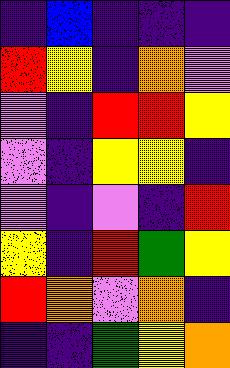[["indigo", "blue", "indigo", "indigo", "indigo"], ["red", "yellow", "indigo", "orange", "violet"], ["violet", "indigo", "red", "red", "yellow"], ["violet", "indigo", "yellow", "yellow", "indigo"], ["violet", "indigo", "violet", "indigo", "red"], ["yellow", "indigo", "red", "green", "yellow"], ["red", "orange", "violet", "orange", "indigo"], ["indigo", "indigo", "green", "yellow", "orange"]]